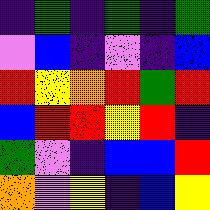[["indigo", "green", "indigo", "green", "indigo", "green"], ["violet", "blue", "indigo", "violet", "indigo", "blue"], ["red", "yellow", "orange", "red", "green", "red"], ["blue", "red", "red", "yellow", "red", "indigo"], ["green", "violet", "indigo", "blue", "blue", "red"], ["orange", "violet", "yellow", "indigo", "blue", "yellow"]]